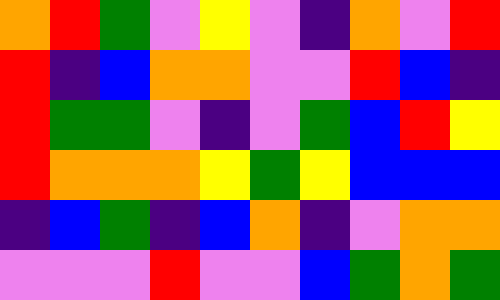[["orange", "red", "green", "violet", "yellow", "violet", "indigo", "orange", "violet", "red"], ["red", "indigo", "blue", "orange", "orange", "violet", "violet", "red", "blue", "indigo"], ["red", "green", "green", "violet", "indigo", "violet", "green", "blue", "red", "yellow"], ["red", "orange", "orange", "orange", "yellow", "green", "yellow", "blue", "blue", "blue"], ["indigo", "blue", "green", "indigo", "blue", "orange", "indigo", "violet", "orange", "orange"], ["violet", "violet", "violet", "red", "violet", "violet", "blue", "green", "orange", "green"]]